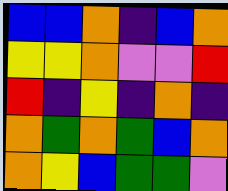[["blue", "blue", "orange", "indigo", "blue", "orange"], ["yellow", "yellow", "orange", "violet", "violet", "red"], ["red", "indigo", "yellow", "indigo", "orange", "indigo"], ["orange", "green", "orange", "green", "blue", "orange"], ["orange", "yellow", "blue", "green", "green", "violet"]]